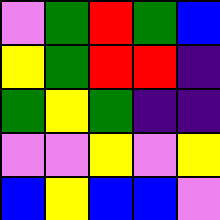[["violet", "green", "red", "green", "blue"], ["yellow", "green", "red", "red", "indigo"], ["green", "yellow", "green", "indigo", "indigo"], ["violet", "violet", "yellow", "violet", "yellow"], ["blue", "yellow", "blue", "blue", "violet"]]